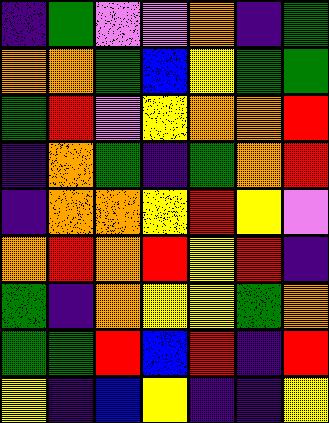[["indigo", "green", "violet", "violet", "orange", "indigo", "green"], ["orange", "orange", "green", "blue", "yellow", "green", "green"], ["green", "red", "violet", "yellow", "orange", "orange", "red"], ["indigo", "orange", "green", "indigo", "green", "orange", "red"], ["indigo", "orange", "orange", "yellow", "red", "yellow", "violet"], ["orange", "red", "orange", "red", "yellow", "red", "indigo"], ["green", "indigo", "orange", "yellow", "yellow", "green", "orange"], ["green", "green", "red", "blue", "red", "indigo", "red"], ["yellow", "indigo", "blue", "yellow", "indigo", "indigo", "yellow"]]